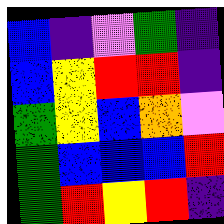[["blue", "indigo", "violet", "green", "indigo"], ["blue", "yellow", "red", "red", "indigo"], ["green", "yellow", "blue", "orange", "violet"], ["green", "blue", "blue", "blue", "red"], ["green", "red", "yellow", "red", "indigo"]]